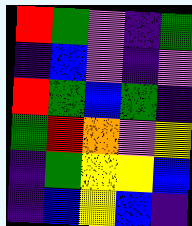[["red", "green", "violet", "indigo", "green"], ["indigo", "blue", "violet", "indigo", "violet"], ["red", "green", "blue", "green", "indigo"], ["green", "red", "orange", "violet", "yellow"], ["indigo", "green", "yellow", "yellow", "blue"], ["indigo", "blue", "yellow", "blue", "indigo"]]